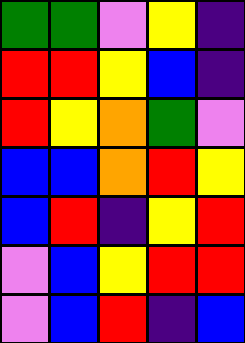[["green", "green", "violet", "yellow", "indigo"], ["red", "red", "yellow", "blue", "indigo"], ["red", "yellow", "orange", "green", "violet"], ["blue", "blue", "orange", "red", "yellow"], ["blue", "red", "indigo", "yellow", "red"], ["violet", "blue", "yellow", "red", "red"], ["violet", "blue", "red", "indigo", "blue"]]